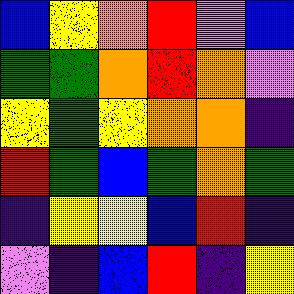[["blue", "yellow", "orange", "red", "violet", "blue"], ["green", "green", "orange", "red", "orange", "violet"], ["yellow", "green", "yellow", "orange", "orange", "indigo"], ["red", "green", "blue", "green", "orange", "green"], ["indigo", "yellow", "yellow", "blue", "red", "indigo"], ["violet", "indigo", "blue", "red", "indigo", "yellow"]]